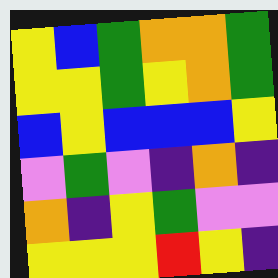[["yellow", "blue", "green", "orange", "orange", "green"], ["yellow", "yellow", "green", "yellow", "orange", "green"], ["blue", "yellow", "blue", "blue", "blue", "yellow"], ["violet", "green", "violet", "indigo", "orange", "indigo"], ["orange", "indigo", "yellow", "green", "violet", "violet"], ["yellow", "yellow", "yellow", "red", "yellow", "indigo"]]